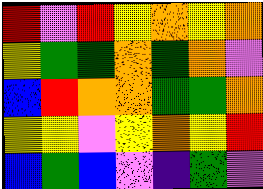[["red", "violet", "red", "yellow", "orange", "yellow", "orange"], ["yellow", "green", "green", "orange", "green", "orange", "violet"], ["blue", "red", "orange", "orange", "green", "green", "orange"], ["yellow", "yellow", "violet", "yellow", "orange", "yellow", "red"], ["blue", "green", "blue", "violet", "indigo", "green", "violet"]]